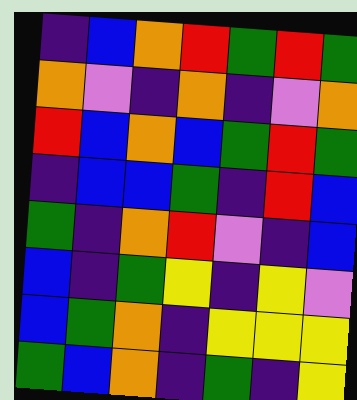[["indigo", "blue", "orange", "red", "green", "red", "green"], ["orange", "violet", "indigo", "orange", "indigo", "violet", "orange"], ["red", "blue", "orange", "blue", "green", "red", "green"], ["indigo", "blue", "blue", "green", "indigo", "red", "blue"], ["green", "indigo", "orange", "red", "violet", "indigo", "blue"], ["blue", "indigo", "green", "yellow", "indigo", "yellow", "violet"], ["blue", "green", "orange", "indigo", "yellow", "yellow", "yellow"], ["green", "blue", "orange", "indigo", "green", "indigo", "yellow"]]